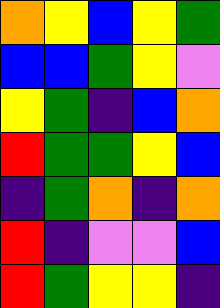[["orange", "yellow", "blue", "yellow", "green"], ["blue", "blue", "green", "yellow", "violet"], ["yellow", "green", "indigo", "blue", "orange"], ["red", "green", "green", "yellow", "blue"], ["indigo", "green", "orange", "indigo", "orange"], ["red", "indigo", "violet", "violet", "blue"], ["red", "green", "yellow", "yellow", "indigo"]]